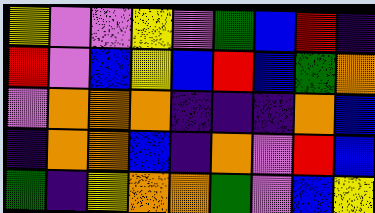[["yellow", "violet", "violet", "yellow", "violet", "green", "blue", "red", "indigo"], ["red", "violet", "blue", "yellow", "blue", "red", "blue", "green", "orange"], ["violet", "orange", "orange", "orange", "indigo", "indigo", "indigo", "orange", "blue"], ["indigo", "orange", "orange", "blue", "indigo", "orange", "violet", "red", "blue"], ["green", "indigo", "yellow", "orange", "orange", "green", "violet", "blue", "yellow"]]